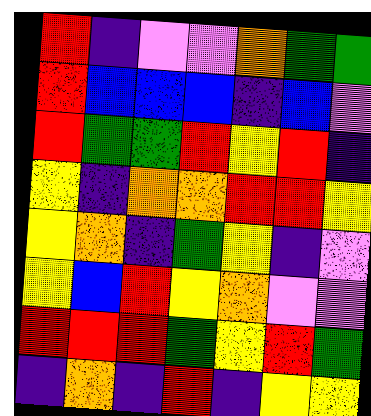[["red", "indigo", "violet", "violet", "orange", "green", "green"], ["red", "blue", "blue", "blue", "indigo", "blue", "violet"], ["red", "green", "green", "red", "yellow", "red", "indigo"], ["yellow", "indigo", "orange", "orange", "red", "red", "yellow"], ["yellow", "orange", "indigo", "green", "yellow", "indigo", "violet"], ["yellow", "blue", "red", "yellow", "orange", "violet", "violet"], ["red", "red", "red", "green", "yellow", "red", "green"], ["indigo", "orange", "indigo", "red", "indigo", "yellow", "yellow"]]